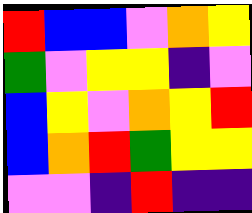[["red", "blue", "blue", "violet", "orange", "yellow"], ["green", "violet", "yellow", "yellow", "indigo", "violet"], ["blue", "yellow", "violet", "orange", "yellow", "red"], ["blue", "orange", "red", "green", "yellow", "yellow"], ["violet", "violet", "indigo", "red", "indigo", "indigo"]]